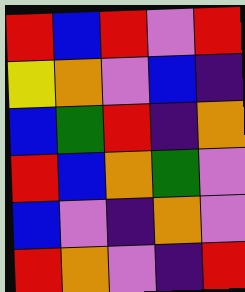[["red", "blue", "red", "violet", "red"], ["yellow", "orange", "violet", "blue", "indigo"], ["blue", "green", "red", "indigo", "orange"], ["red", "blue", "orange", "green", "violet"], ["blue", "violet", "indigo", "orange", "violet"], ["red", "orange", "violet", "indigo", "red"]]